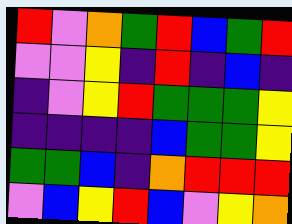[["red", "violet", "orange", "green", "red", "blue", "green", "red"], ["violet", "violet", "yellow", "indigo", "red", "indigo", "blue", "indigo"], ["indigo", "violet", "yellow", "red", "green", "green", "green", "yellow"], ["indigo", "indigo", "indigo", "indigo", "blue", "green", "green", "yellow"], ["green", "green", "blue", "indigo", "orange", "red", "red", "red"], ["violet", "blue", "yellow", "red", "blue", "violet", "yellow", "orange"]]